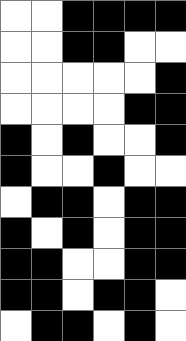[["white", "white", "black", "black", "black", "black"], ["white", "white", "black", "black", "white", "white"], ["white", "white", "white", "white", "white", "black"], ["white", "white", "white", "white", "black", "black"], ["black", "white", "black", "white", "white", "black"], ["black", "white", "white", "black", "white", "white"], ["white", "black", "black", "white", "black", "black"], ["black", "white", "black", "white", "black", "black"], ["black", "black", "white", "white", "black", "black"], ["black", "black", "white", "black", "black", "white"], ["white", "black", "black", "white", "black", "white"]]